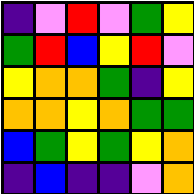[["indigo", "violet", "red", "violet", "green", "yellow"], ["green", "red", "blue", "yellow", "red", "violet"], ["yellow", "orange", "orange", "green", "indigo", "yellow"], ["orange", "orange", "yellow", "orange", "green", "green"], ["blue", "green", "yellow", "green", "yellow", "orange"], ["indigo", "blue", "indigo", "indigo", "violet", "orange"]]